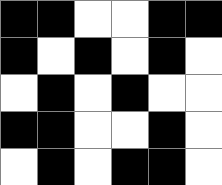[["black", "black", "white", "white", "black", "black"], ["black", "white", "black", "white", "black", "white"], ["white", "black", "white", "black", "white", "white"], ["black", "black", "white", "white", "black", "white"], ["white", "black", "white", "black", "black", "white"]]